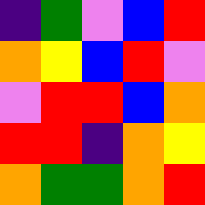[["indigo", "green", "violet", "blue", "red"], ["orange", "yellow", "blue", "red", "violet"], ["violet", "red", "red", "blue", "orange"], ["red", "red", "indigo", "orange", "yellow"], ["orange", "green", "green", "orange", "red"]]